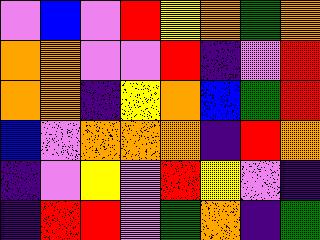[["violet", "blue", "violet", "red", "yellow", "orange", "green", "orange"], ["orange", "orange", "violet", "violet", "red", "indigo", "violet", "red"], ["orange", "orange", "indigo", "yellow", "orange", "blue", "green", "red"], ["blue", "violet", "orange", "orange", "orange", "indigo", "red", "orange"], ["indigo", "violet", "yellow", "violet", "red", "yellow", "violet", "indigo"], ["indigo", "red", "red", "violet", "green", "orange", "indigo", "green"]]